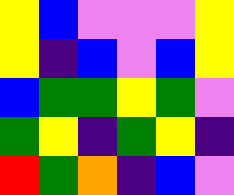[["yellow", "blue", "violet", "violet", "violet", "yellow"], ["yellow", "indigo", "blue", "violet", "blue", "yellow"], ["blue", "green", "green", "yellow", "green", "violet"], ["green", "yellow", "indigo", "green", "yellow", "indigo"], ["red", "green", "orange", "indigo", "blue", "violet"]]